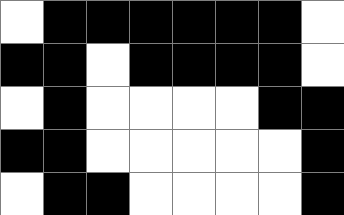[["white", "black", "black", "black", "black", "black", "black", "white"], ["black", "black", "white", "black", "black", "black", "black", "white"], ["white", "black", "white", "white", "white", "white", "black", "black"], ["black", "black", "white", "white", "white", "white", "white", "black"], ["white", "black", "black", "white", "white", "white", "white", "black"]]